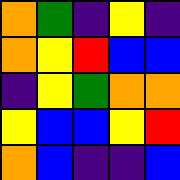[["orange", "green", "indigo", "yellow", "indigo"], ["orange", "yellow", "red", "blue", "blue"], ["indigo", "yellow", "green", "orange", "orange"], ["yellow", "blue", "blue", "yellow", "red"], ["orange", "blue", "indigo", "indigo", "blue"]]